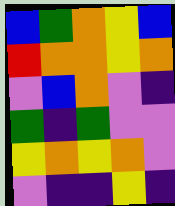[["blue", "green", "orange", "yellow", "blue"], ["red", "orange", "orange", "yellow", "orange"], ["violet", "blue", "orange", "violet", "indigo"], ["green", "indigo", "green", "violet", "violet"], ["yellow", "orange", "yellow", "orange", "violet"], ["violet", "indigo", "indigo", "yellow", "indigo"]]